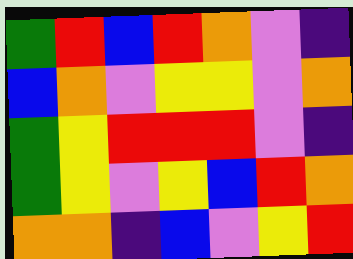[["green", "red", "blue", "red", "orange", "violet", "indigo"], ["blue", "orange", "violet", "yellow", "yellow", "violet", "orange"], ["green", "yellow", "red", "red", "red", "violet", "indigo"], ["green", "yellow", "violet", "yellow", "blue", "red", "orange"], ["orange", "orange", "indigo", "blue", "violet", "yellow", "red"]]